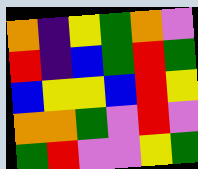[["orange", "indigo", "yellow", "green", "orange", "violet"], ["red", "indigo", "blue", "green", "red", "green"], ["blue", "yellow", "yellow", "blue", "red", "yellow"], ["orange", "orange", "green", "violet", "red", "violet"], ["green", "red", "violet", "violet", "yellow", "green"]]